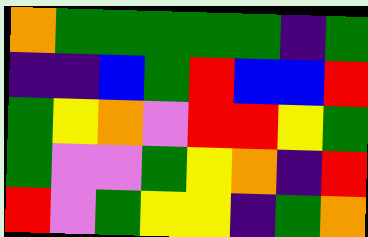[["orange", "green", "green", "green", "green", "green", "indigo", "green"], ["indigo", "indigo", "blue", "green", "red", "blue", "blue", "red"], ["green", "yellow", "orange", "violet", "red", "red", "yellow", "green"], ["green", "violet", "violet", "green", "yellow", "orange", "indigo", "red"], ["red", "violet", "green", "yellow", "yellow", "indigo", "green", "orange"]]